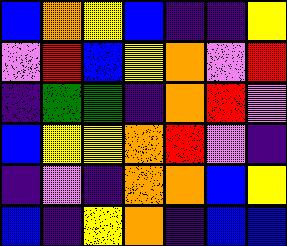[["blue", "orange", "yellow", "blue", "indigo", "indigo", "yellow"], ["violet", "red", "blue", "yellow", "orange", "violet", "red"], ["indigo", "green", "green", "indigo", "orange", "red", "violet"], ["blue", "yellow", "yellow", "orange", "red", "violet", "indigo"], ["indigo", "violet", "indigo", "orange", "orange", "blue", "yellow"], ["blue", "indigo", "yellow", "orange", "indigo", "blue", "blue"]]